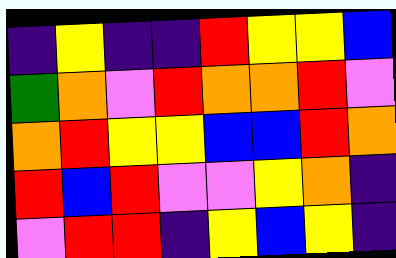[["indigo", "yellow", "indigo", "indigo", "red", "yellow", "yellow", "blue"], ["green", "orange", "violet", "red", "orange", "orange", "red", "violet"], ["orange", "red", "yellow", "yellow", "blue", "blue", "red", "orange"], ["red", "blue", "red", "violet", "violet", "yellow", "orange", "indigo"], ["violet", "red", "red", "indigo", "yellow", "blue", "yellow", "indigo"]]